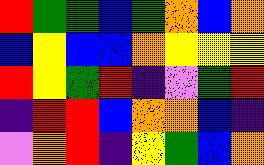[["red", "green", "green", "blue", "green", "orange", "blue", "orange"], ["blue", "yellow", "blue", "blue", "orange", "yellow", "yellow", "yellow"], ["red", "yellow", "green", "red", "indigo", "violet", "green", "red"], ["indigo", "red", "red", "blue", "orange", "orange", "blue", "indigo"], ["violet", "orange", "red", "indigo", "yellow", "green", "blue", "orange"]]